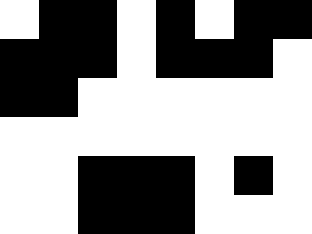[["white", "black", "black", "white", "black", "white", "black", "black"], ["black", "black", "black", "white", "black", "black", "black", "white"], ["black", "black", "white", "white", "white", "white", "white", "white"], ["white", "white", "white", "white", "white", "white", "white", "white"], ["white", "white", "black", "black", "black", "white", "black", "white"], ["white", "white", "black", "black", "black", "white", "white", "white"]]